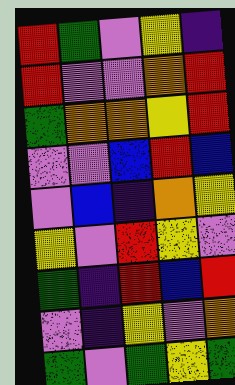[["red", "green", "violet", "yellow", "indigo"], ["red", "violet", "violet", "orange", "red"], ["green", "orange", "orange", "yellow", "red"], ["violet", "violet", "blue", "red", "blue"], ["violet", "blue", "indigo", "orange", "yellow"], ["yellow", "violet", "red", "yellow", "violet"], ["green", "indigo", "red", "blue", "red"], ["violet", "indigo", "yellow", "violet", "orange"], ["green", "violet", "green", "yellow", "green"]]